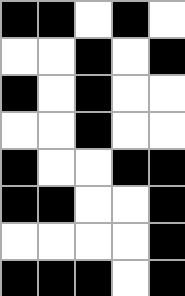[["black", "black", "white", "black", "white"], ["white", "white", "black", "white", "black"], ["black", "white", "black", "white", "white"], ["white", "white", "black", "white", "white"], ["black", "white", "white", "black", "black"], ["black", "black", "white", "white", "black"], ["white", "white", "white", "white", "black"], ["black", "black", "black", "white", "black"]]